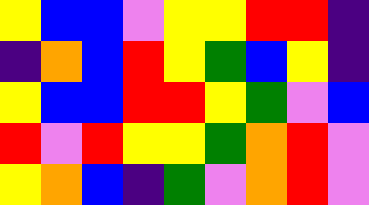[["yellow", "blue", "blue", "violet", "yellow", "yellow", "red", "red", "indigo"], ["indigo", "orange", "blue", "red", "yellow", "green", "blue", "yellow", "indigo"], ["yellow", "blue", "blue", "red", "red", "yellow", "green", "violet", "blue"], ["red", "violet", "red", "yellow", "yellow", "green", "orange", "red", "violet"], ["yellow", "orange", "blue", "indigo", "green", "violet", "orange", "red", "violet"]]